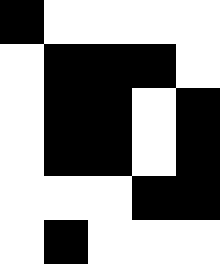[["black", "white", "white", "white", "white"], ["white", "black", "black", "black", "white"], ["white", "black", "black", "white", "black"], ["white", "black", "black", "white", "black"], ["white", "white", "white", "black", "black"], ["white", "black", "white", "white", "white"]]